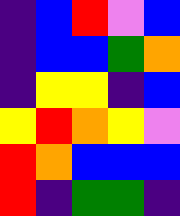[["indigo", "blue", "red", "violet", "blue"], ["indigo", "blue", "blue", "green", "orange"], ["indigo", "yellow", "yellow", "indigo", "blue"], ["yellow", "red", "orange", "yellow", "violet"], ["red", "orange", "blue", "blue", "blue"], ["red", "indigo", "green", "green", "indigo"]]